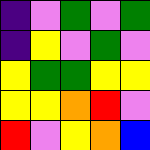[["indigo", "violet", "green", "violet", "green"], ["indigo", "yellow", "violet", "green", "violet"], ["yellow", "green", "green", "yellow", "yellow"], ["yellow", "yellow", "orange", "red", "violet"], ["red", "violet", "yellow", "orange", "blue"]]